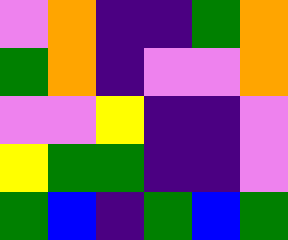[["violet", "orange", "indigo", "indigo", "green", "orange"], ["green", "orange", "indigo", "violet", "violet", "orange"], ["violet", "violet", "yellow", "indigo", "indigo", "violet"], ["yellow", "green", "green", "indigo", "indigo", "violet"], ["green", "blue", "indigo", "green", "blue", "green"]]